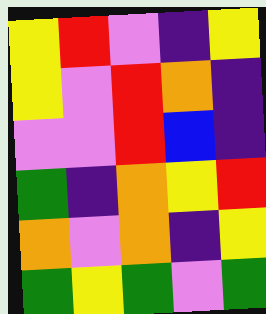[["yellow", "red", "violet", "indigo", "yellow"], ["yellow", "violet", "red", "orange", "indigo"], ["violet", "violet", "red", "blue", "indigo"], ["green", "indigo", "orange", "yellow", "red"], ["orange", "violet", "orange", "indigo", "yellow"], ["green", "yellow", "green", "violet", "green"]]